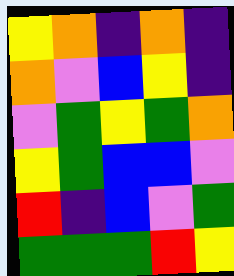[["yellow", "orange", "indigo", "orange", "indigo"], ["orange", "violet", "blue", "yellow", "indigo"], ["violet", "green", "yellow", "green", "orange"], ["yellow", "green", "blue", "blue", "violet"], ["red", "indigo", "blue", "violet", "green"], ["green", "green", "green", "red", "yellow"]]